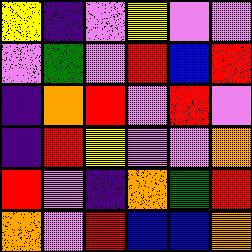[["yellow", "indigo", "violet", "yellow", "violet", "violet"], ["violet", "green", "violet", "red", "blue", "red"], ["indigo", "orange", "red", "violet", "red", "violet"], ["indigo", "red", "yellow", "violet", "violet", "orange"], ["red", "violet", "indigo", "orange", "green", "red"], ["orange", "violet", "red", "blue", "blue", "orange"]]